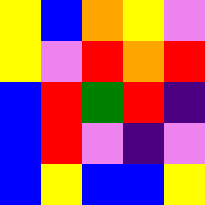[["yellow", "blue", "orange", "yellow", "violet"], ["yellow", "violet", "red", "orange", "red"], ["blue", "red", "green", "red", "indigo"], ["blue", "red", "violet", "indigo", "violet"], ["blue", "yellow", "blue", "blue", "yellow"]]